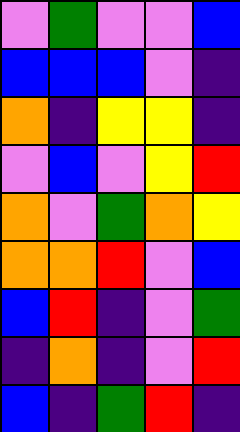[["violet", "green", "violet", "violet", "blue"], ["blue", "blue", "blue", "violet", "indigo"], ["orange", "indigo", "yellow", "yellow", "indigo"], ["violet", "blue", "violet", "yellow", "red"], ["orange", "violet", "green", "orange", "yellow"], ["orange", "orange", "red", "violet", "blue"], ["blue", "red", "indigo", "violet", "green"], ["indigo", "orange", "indigo", "violet", "red"], ["blue", "indigo", "green", "red", "indigo"]]